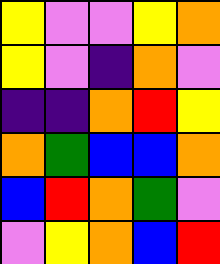[["yellow", "violet", "violet", "yellow", "orange"], ["yellow", "violet", "indigo", "orange", "violet"], ["indigo", "indigo", "orange", "red", "yellow"], ["orange", "green", "blue", "blue", "orange"], ["blue", "red", "orange", "green", "violet"], ["violet", "yellow", "orange", "blue", "red"]]